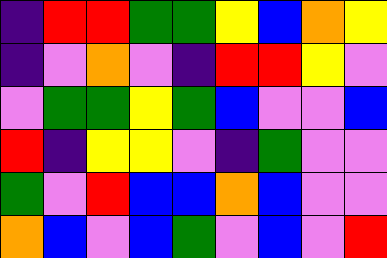[["indigo", "red", "red", "green", "green", "yellow", "blue", "orange", "yellow"], ["indigo", "violet", "orange", "violet", "indigo", "red", "red", "yellow", "violet"], ["violet", "green", "green", "yellow", "green", "blue", "violet", "violet", "blue"], ["red", "indigo", "yellow", "yellow", "violet", "indigo", "green", "violet", "violet"], ["green", "violet", "red", "blue", "blue", "orange", "blue", "violet", "violet"], ["orange", "blue", "violet", "blue", "green", "violet", "blue", "violet", "red"]]